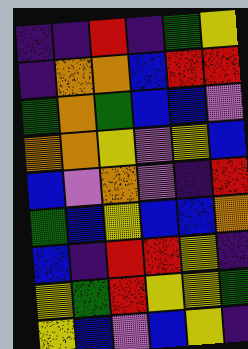[["indigo", "indigo", "red", "indigo", "green", "yellow"], ["indigo", "orange", "orange", "blue", "red", "red"], ["green", "orange", "green", "blue", "blue", "violet"], ["orange", "orange", "yellow", "violet", "yellow", "blue"], ["blue", "violet", "orange", "violet", "indigo", "red"], ["green", "blue", "yellow", "blue", "blue", "orange"], ["blue", "indigo", "red", "red", "yellow", "indigo"], ["yellow", "green", "red", "yellow", "yellow", "green"], ["yellow", "blue", "violet", "blue", "yellow", "indigo"]]